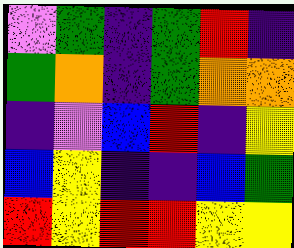[["violet", "green", "indigo", "green", "red", "indigo"], ["green", "orange", "indigo", "green", "orange", "orange"], ["indigo", "violet", "blue", "red", "indigo", "yellow"], ["blue", "yellow", "indigo", "indigo", "blue", "green"], ["red", "yellow", "red", "red", "yellow", "yellow"]]